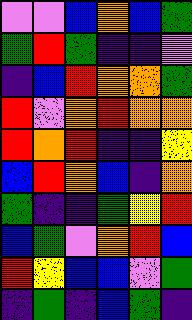[["violet", "violet", "blue", "orange", "blue", "green"], ["green", "red", "green", "indigo", "indigo", "violet"], ["indigo", "blue", "red", "orange", "orange", "green"], ["red", "violet", "orange", "red", "orange", "orange"], ["red", "orange", "red", "indigo", "indigo", "yellow"], ["blue", "red", "orange", "blue", "indigo", "orange"], ["green", "indigo", "indigo", "green", "yellow", "red"], ["blue", "green", "violet", "orange", "red", "blue"], ["red", "yellow", "blue", "blue", "violet", "green"], ["indigo", "green", "indigo", "blue", "green", "indigo"]]